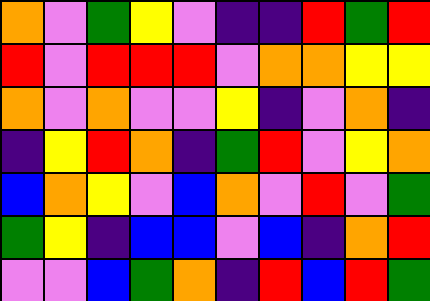[["orange", "violet", "green", "yellow", "violet", "indigo", "indigo", "red", "green", "red"], ["red", "violet", "red", "red", "red", "violet", "orange", "orange", "yellow", "yellow"], ["orange", "violet", "orange", "violet", "violet", "yellow", "indigo", "violet", "orange", "indigo"], ["indigo", "yellow", "red", "orange", "indigo", "green", "red", "violet", "yellow", "orange"], ["blue", "orange", "yellow", "violet", "blue", "orange", "violet", "red", "violet", "green"], ["green", "yellow", "indigo", "blue", "blue", "violet", "blue", "indigo", "orange", "red"], ["violet", "violet", "blue", "green", "orange", "indigo", "red", "blue", "red", "green"]]